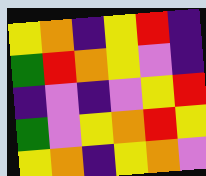[["yellow", "orange", "indigo", "yellow", "red", "indigo"], ["green", "red", "orange", "yellow", "violet", "indigo"], ["indigo", "violet", "indigo", "violet", "yellow", "red"], ["green", "violet", "yellow", "orange", "red", "yellow"], ["yellow", "orange", "indigo", "yellow", "orange", "violet"]]